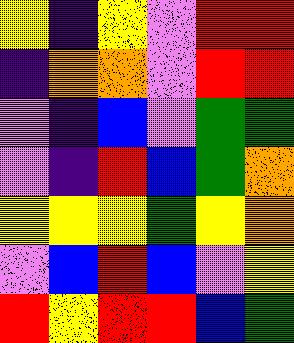[["yellow", "indigo", "yellow", "violet", "red", "red"], ["indigo", "orange", "orange", "violet", "red", "red"], ["violet", "indigo", "blue", "violet", "green", "green"], ["violet", "indigo", "red", "blue", "green", "orange"], ["yellow", "yellow", "yellow", "green", "yellow", "orange"], ["violet", "blue", "red", "blue", "violet", "yellow"], ["red", "yellow", "red", "red", "blue", "green"]]